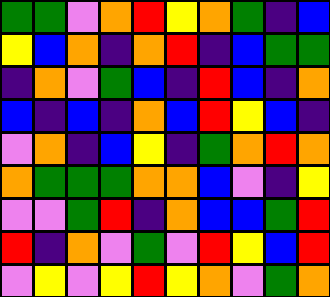[["green", "green", "violet", "orange", "red", "yellow", "orange", "green", "indigo", "blue"], ["yellow", "blue", "orange", "indigo", "orange", "red", "indigo", "blue", "green", "green"], ["indigo", "orange", "violet", "green", "blue", "indigo", "red", "blue", "indigo", "orange"], ["blue", "indigo", "blue", "indigo", "orange", "blue", "red", "yellow", "blue", "indigo"], ["violet", "orange", "indigo", "blue", "yellow", "indigo", "green", "orange", "red", "orange"], ["orange", "green", "green", "green", "orange", "orange", "blue", "violet", "indigo", "yellow"], ["violet", "violet", "green", "red", "indigo", "orange", "blue", "blue", "green", "red"], ["red", "indigo", "orange", "violet", "green", "violet", "red", "yellow", "blue", "red"], ["violet", "yellow", "violet", "yellow", "red", "yellow", "orange", "violet", "green", "orange"]]